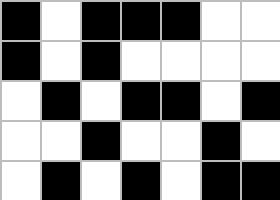[["black", "white", "black", "black", "black", "white", "white"], ["black", "white", "black", "white", "white", "white", "white"], ["white", "black", "white", "black", "black", "white", "black"], ["white", "white", "black", "white", "white", "black", "white"], ["white", "black", "white", "black", "white", "black", "black"]]